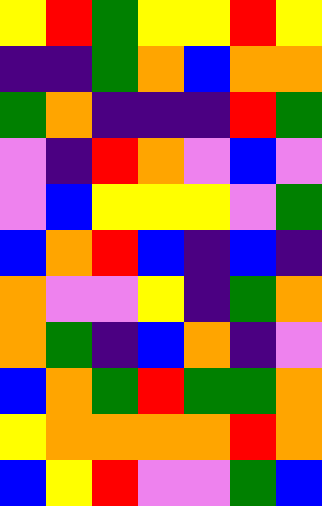[["yellow", "red", "green", "yellow", "yellow", "red", "yellow"], ["indigo", "indigo", "green", "orange", "blue", "orange", "orange"], ["green", "orange", "indigo", "indigo", "indigo", "red", "green"], ["violet", "indigo", "red", "orange", "violet", "blue", "violet"], ["violet", "blue", "yellow", "yellow", "yellow", "violet", "green"], ["blue", "orange", "red", "blue", "indigo", "blue", "indigo"], ["orange", "violet", "violet", "yellow", "indigo", "green", "orange"], ["orange", "green", "indigo", "blue", "orange", "indigo", "violet"], ["blue", "orange", "green", "red", "green", "green", "orange"], ["yellow", "orange", "orange", "orange", "orange", "red", "orange"], ["blue", "yellow", "red", "violet", "violet", "green", "blue"]]